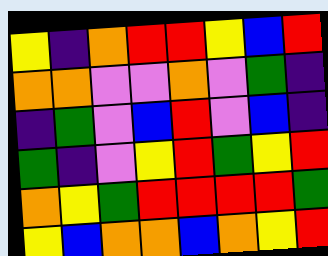[["yellow", "indigo", "orange", "red", "red", "yellow", "blue", "red"], ["orange", "orange", "violet", "violet", "orange", "violet", "green", "indigo"], ["indigo", "green", "violet", "blue", "red", "violet", "blue", "indigo"], ["green", "indigo", "violet", "yellow", "red", "green", "yellow", "red"], ["orange", "yellow", "green", "red", "red", "red", "red", "green"], ["yellow", "blue", "orange", "orange", "blue", "orange", "yellow", "red"]]